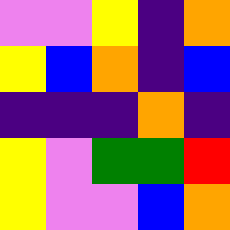[["violet", "violet", "yellow", "indigo", "orange"], ["yellow", "blue", "orange", "indigo", "blue"], ["indigo", "indigo", "indigo", "orange", "indigo"], ["yellow", "violet", "green", "green", "red"], ["yellow", "violet", "violet", "blue", "orange"]]